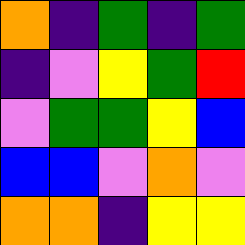[["orange", "indigo", "green", "indigo", "green"], ["indigo", "violet", "yellow", "green", "red"], ["violet", "green", "green", "yellow", "blue"], ["blue", "blue", "violet", "orange", "violet"], ["orange", "orange", "indigo", "yellow", "yellow"]]